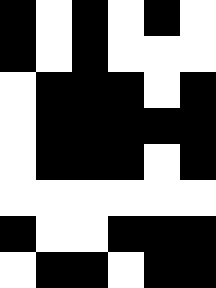[["black", "white", "black", "white", "black", "white"], ["black", "white", "black", "white", "white", "white"], ["white", "black", "black", "black", "white", "black"], ["white", "black", "black", "black", "black", "black"], ["white", "black", "black", "black", "white", "black"], ["white", "white", "white", "white", "white", "white"], ["black", "white", "white", "black", "black", "black"], ["white", "black", "black", "white", "black", "black"]]